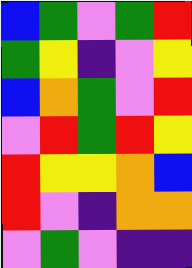[["blue", "green", "violet", "green", "red"], ["green", "yellow", "indigo", "violet", "yellow"], ["blue", "orange", "green", "violet", "red"], ["violet", "red", "green", "red", "yellow"], ["red", "yellow", "yellow", "orange", "blue"], ["red", "violet", "indigo", "orange", "orange"], ["violet", "green", "violet", "indigo", "indigo"]]